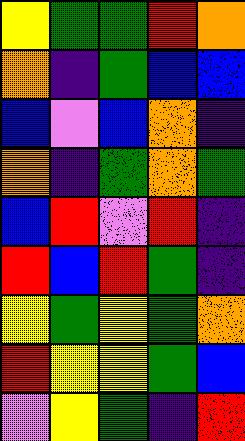[["yellow", "green", "green", "red", "orange"], ["orange", "indigo", "green", "blue", "blue"], ["blue", "violet", "blue", "orange", "indigo"], ["orange", "indigo", "green", "orange", "green"], ["blue", "red", "violet", "red", "indigo"], ["red", "blue", "red", "green", "indigo"], ["yellow", "green", "yellow", "green", "orange"], ["red", "yellow", "yellow", "green", "blue"], ["violet", "yellow", "green", "indigo", "red"]]